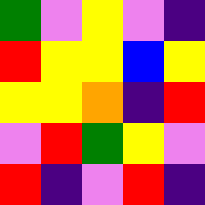[["green", "violet", "yellow", "violet", "indigo"], ["red", "yellow", "yellow", "blue", "yellow"], ["yellow", "yellow", "orange", "indigo", "red"], ["violet", "red", "green", "yellow", "violet"], ["red", "indigo", "violet", "red", "indigo"]]